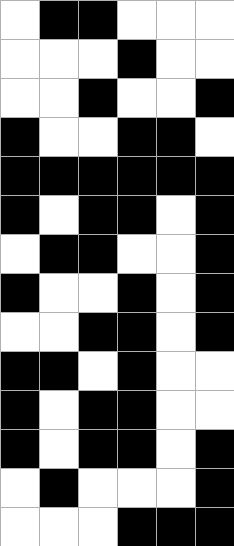[["white", "black", "black", "white", "white", "white"], ["white", "white", "white", "black", "white", "white"], ["white", "white", "black", "white", "white", "black"], ["black", "white", "white", "black", "black", "white"], ["black", "black", "black", "black", "black", "black"], ["black", "white", "black", "black", "white", "black"], ["white", "black", "black", "white", "white", "black"], ["black", "white", "white", "black", "white", "black"], ["white", "white", "black", "black", "white", "black"], ["black", "black", "white", "black", "white", "white"], ["black", "white", "black", "black", "white", "white"], ["black", "white", "black", "black", "white", "black"], ["white", "black", "white", "white", "white", "black"], ["white", "white", "white", "black", "black", "black"]]